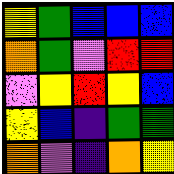[["yellow", "green", "blue", "blue", "blue"], ["orange", "green", "violet", "red", "red"], ["violet", "yellow", "red", "yellow", "blue"], ["yellow", "blue", "indigo", "green", "green"], ["orange", "violet", "indigo", "orange", "yellow"]]